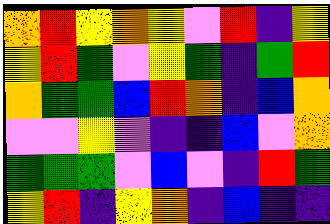[["orange", "red", "yellow", "orange", "yellow", "violet", "red", "indigo", "yellow"], ["yellow", "red", "green", "violet", "yellow", "green", "indigo", "green", "red"], ["orange", "green", "green", "blue", "red", "orange", "indigo", "blue", "orange"], ["violet", "violet", "yellow", "violet", "indigo", "indigo", "blue", "violet", "orange"], ["green", "green", "green", "violet", "blue", "violet", "indigo", "red", "green"], ["yellow", "red", "indigo", "yellow", "orange", "indigo", "blue", "indigo", "indigo"]]